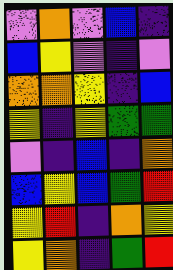[["violet", "orange", "violet", "blue", "indigo"], ["blue", "yellow", "violet", "indigo", "violet"], ["orange", "orange", "yellow", "indigo", "blue"], ["yellow", "indigo", "yellow", "green", "green"], ["violet", "indigo", "blue", "indigo", "orange"], ["blue", "yellow", "blue", "green", "red"], ["yellow", "red", "indigo", "orange", "yellow"], ["yellow", "orange", "indigo", "green", "red"]]